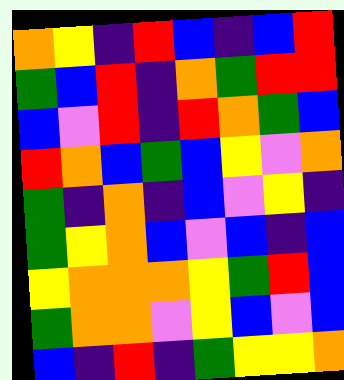[["orange", "yellow", "indigo", "red", "blue", "indigo", "blue", "red"], ["green", "blue", "red", "indigo", "orange", "green", "red", "red"], ["blue", "violet", "red", "indigo", "red", "orange", "green", "blue"], ["red", "orange", "blue", "green", "blue", "yellow", "violet", "orange"], ["green", "indigo", "orange", "indigo", "blue", "violet", "yellow", "indigo"], ["green", "yellow", "orange", "blue", "violet", "blue", "indigo", "blue"], ["yellow", "orange", "orange", "orange", "yellow", "green", "red", "blue"], ["green", "orange", "orange", "violet", "yellow", "blue", "violet", "blue"], ["blue", "indigo", "red", "indigo", "green", "yellow", "yellow", "orange"]]